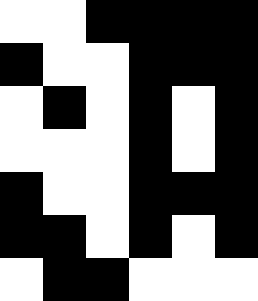[["white", "white", "black", "black", "black", "black"], ["black", "white", "white", "black", "black", "black"], ["white", "black", "white", "black", "white", "black"], ["white", "white", "white", "black", "white", "black"], ["black", "white", "white", "black", "black", "black"], ["black", "black", "white", "black", "white", "black"], ["white", "black", "black", "white", "white", "white"]]